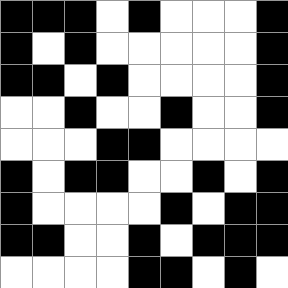[["black", "black", "black", "white", "black", "white", "white", "white", "black"], ["black", "white", "black", "white", "white", "white", "white", "white", "black"], ["black", "black", "white", "black", "white", "white", "white", "white", "black"], ["white", "white", "black", "white", "white", "black", "white", "white", "black"], ["white", "white", "white", "black", "black", "white", "white", "white", "white"], ["black", "white", "black", "black", "white", "white", "black", "white", "black"], ["black", "white", "white", "white", "white", "black", "white", "black", "black"], ["black", "black", "white", "white", "black", "white", "black", "black", "black"], ["white", "white", "white", "white", "black", "black", "white", "black", "white"]]